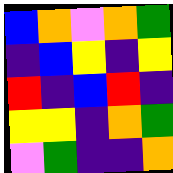[["blue", "orange", "violet", "orange", "green"], ["indigo", "blue", "yellow", "indigo", "yellow"], ["red", "indigo", "blue", "red", "indigo"], ["yellow", "yellow", "indigo", "orange", "green"], ["violet", "green", "indigo", "indigo", "orange"]]